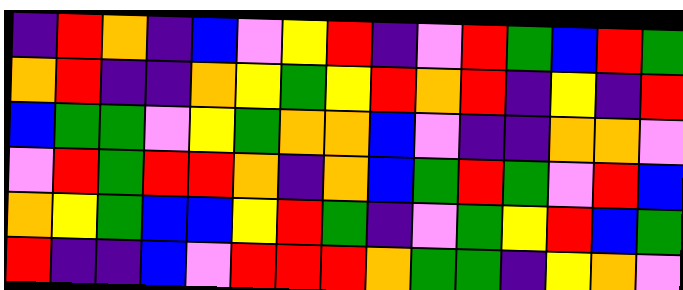[["indigo", "red", "orange", "indigo", "blue", "violet", "yellow", "red", "indigo", "violet", "red", "green", "blue", "red", "green"], ["orange", "red", "indigo", "indigo", "orange", "yellow", "green", "yellow", "red", "orange", "red", "indigo", "yellow", "indigo", "red"], ["blue", "green", "green", "violet", "yellow", "green", "orange", "orange", "blue", "violet", "indigo", "indigo", "orange", "orange", "violet"], ["violet", "red", "green", "red", "red", "orange", "indigo", "orange", "blue", "green", "red", "green", "violet", "red", "blue"], ["orange", "yellow", "green", "blue", "blue", "yellow", "red", "green", "indigo", "violet", "green", "yellow", "red", "blue", "green"], ["red", "indigo", "indigo", "blue", "violet", "red", "red", "red", "orange", "green", "green", "indigo", "yellow", "orange", "violet"]]